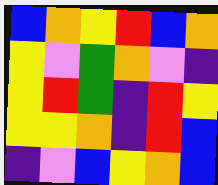[["blue", "orange", "yellow", "red", "blue", "orange"], ["yellow", "violet", "green", "orange", "violet", "indigo"], ["yellow", "red", "green", "indigo", "red", "yellow"], ["yellow", "yellow", "orange", "indigo", "red", "blue"], ["indigo", "violet", "blue", "yellow", "orange", "blue"]]